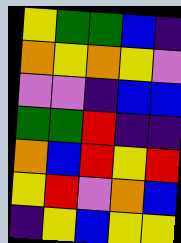[["yellow", "green", "green", "blue", "indigo"], ["orange", "yellow", "orange", "yellow", "violet"], ["violet", "violet", "indigo", "blue", "blue"], ["green", "green", "red", "indigo", "indigo"], ["orange", "blue", "red", "yellow", "red"], ["yellow", "red", "violet", "orange", "blue"], ["indigo", "yellow", "blue", "yellow", "yellow"]]